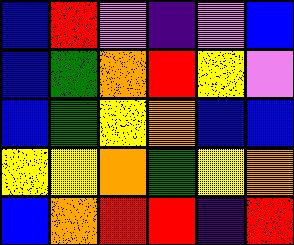[["blue", "red", "violet", "indigo", "violet", "blue"], ["blue", "green", "orange", "red", "yellow", "violet"], ["blue", "green", "yellow", "orange", "blue", "blue"], ["yellow", "yellow", "orange", "green", "yellow", "orange"], ["blue", "orange", "red", "red", "indigo", "red"]]